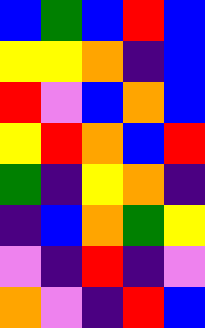[["blue", "green", "blue", "red", "blue"], ["yellow", "yellow", "orange", "indigo", "blue"], ["red", "violet", "blue", "orange", "blue"], ["yellow", "red", "orange", "blue", "red"], ["green", "indigo", "yellow", "orange", "indigo"], ["indigo", "blue", "orange", "green", "yellow"], ["violet", "indigo", "red", "indigo", "violet"], ["orange", "violet", "indigo", "red", "blue"]]